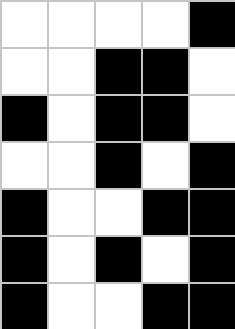[["white", "white", "white", "white", "black"], ["white", "white", "black", "black", "white"], ["black", "white", "black", "black", "white"], ["white", "white", "black", "white", "black"], ["black", "white", "white", "black", "black"], ["black", "white", "black", "white", "black"], ["black", "white", "white", "black", "black"]]